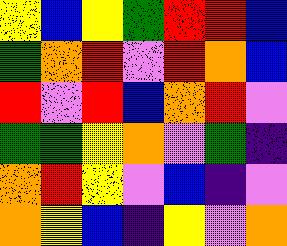[["yellow", "blue", "yellow", "green", "red", "red", "blue"], ["green", "orange", "red", "violet", "red", "orange", "blue"], ["red", "violet", "red", "blue", "orange", "red", "violet"], ["green", "green", "yellow", "orange", "violet", "green", "indigo"], ["orange", "red", "yellow", "violet", "blue", "indigo", "violet"], ["orange", "yellow", "blue", "indigo", "yellow", "violet", "orange"]]